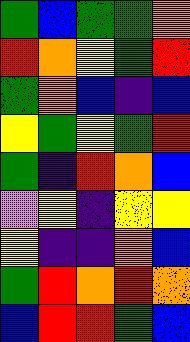[["green", "blue", "green", "green", "orange"], ["red", "orange", "yellow", "green", "red"], ["green", "orange", "blue", "indigo", "blue"], ["yellow", "green", "yellow", "green", "red"], ["green", "indigo", "red", "orange", "blue"], ["violet", "yellow", "indigo", "yellow", "yellow"], ["yellow", "indigo", "indigo", "orange", "blue"], ["green", "red", "orange", "red", "orange"], ["blue", "red", "red", "green", "blue"]]